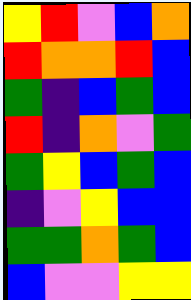[["yellow", "red", "violet", "blue", "orange"], ["red", "orange", "orange", "red", "blue"], ["green", "indigo", "blue", "green", "blue"], ["red", "indigo", "orange", "violet", "green"], ["green", "yellow", "blue", "green", "blue"], ["indigo", "violet", "yellow", "blue", "blue"], ["green", "green", "orange", "green", "blue"], ["blue", "violet", "violet", "yellow", "yellow"]]